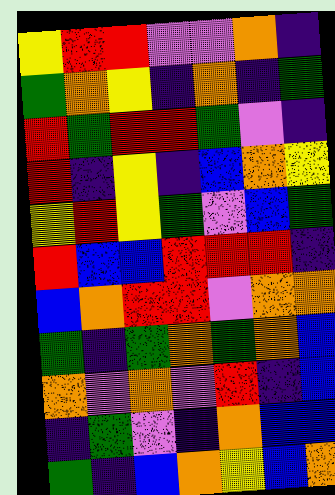[["yellow", "red", "red", "violet", "violet", "orange", "indigo"], ["green", "orange", "yellow", "indigo", "orange", "indigo", "green"], ["red", "green", "red", "red", "green", "violet", "indigo"], ["red", "indigo", "yellow", "indigo", "blue", "orange", "yellow"], ["yellow", "red", "yellow", "green", "violet", "blue", "green"], ["red", "blue", "blue", "red", "red", "red", "indigo"], ["blue", "orange", "red", "red", "violet", "orange", "orange"], ["green", "indigo", "green", "orange", "green", "orange", "blue"], ["orange", "violet", "orange", "violet", "red", "indigo", "blue"], ["indigo", "green", "violet", "indigo", "orange", "blue", "blue"], ["green", "indigo", "blue", "orange", "yellow", "blue", "orange"]]